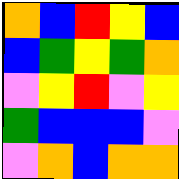[["orange", "blue", "red", "yellow", "blue"], ["blue", "green", "yellow", "green", "orange"], ["violet", "yellow", "red", "violet", "yellow"], ["green", "blue", "blue", "blue", "violet"], ["violet", "orange", "blue", "orange", "orange"]]